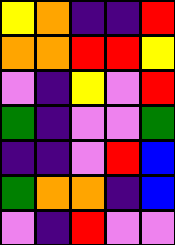[["yellow", "orange", "indigo", "indigo", "red"], ["orange", "orange", "red", "red", "yellow"], ["violet", "indigo", "yellow", "violet", "red"], ["green", "indigo", "violet", "violet", "green"], ["indigo", "indigo", "violet", "red", "blue"], ["green", "orange", "orange", "indigo", "blue"], ["violet", "indigo", "red", "violet", "violet"]]